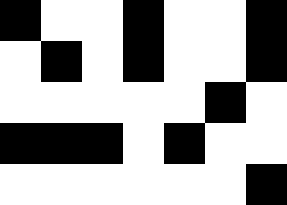[["black", "white", "white", "black", "white", "white", "black"], ["white", "black", "white", "black", "white", "white", "black"], ["white", "white", "white", "white", "white", "black", "white"], ["black", "black", "black", "white", "black", "white", "white"], ["white", "white", "white", "white", "white", "white", "black"]]